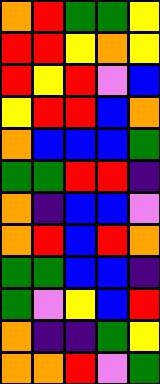[["orange", "red", "green", "green", "yellow"], ["red", "red", "yellow", "orange", "yellow"], ["red", "yellow", "red", "violet", "blue"], ["yellow", "red", "red", "blue", "orange"], ["orange", "blue", "blue", "blue", "green"], ["green", "green", "red", "red", "indigo"], ["orange", "indigo", "blue", "blue", "violet"], ["orange", "red", "blue", "red", "orange"], ["green", "green", "blue", "blue", "indigo"], ["green", "violet", "yellow", "blue", "red"], ["orange", "indigo", "indigo", "green", "yellow"], ["orange", "orange", "red", "violet", "green"]]